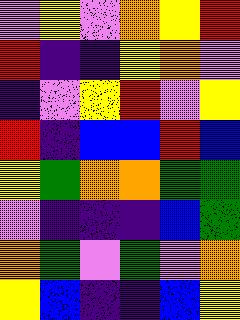[["violet", "yellow", "violet", "orange", "yellow", "red"], ["red", "indigo", "indigo", "yellow", "orange", "violet"], ["indigo", "violet", "yellow", "red", "violet", "yellow"], ["red", "indigo", "blue", "blue", "red", "blue"], ["yellow", "green", "orange", "orange", "green", "green"], ["violet", "indigo", "indigo", "indigo", "blue", "green"], ["orange", "green", "violet", "green", "violet", "orange"], ["yellow", "blue", "indigo", "indigo", "blue", "yellow"]]